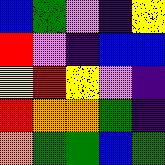[["blue", "green", "violet", "indigo", "yellow"], ["red", "violet", "indigo", "blue", "blue"], ["yellow", "red", "yellow", "violet", "indigo"], ["red", "orange", "orange", "green", "indigo"], ["orange", "green", "green", "blue", "green"]]